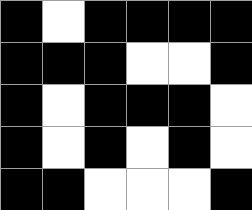[["black", "white", "black", "black", "black", "black"], ["black", "black", "black", "white", "white", "black"], ["black", "white", "black", "black", "black", "white"], ["black", "white", "black", "white", "black", "white"], ["black", "black", "white", "white", "white", "black"]]